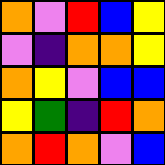[["orange", "violet", "red", "blue", "yellow"], ["violet", "indigo", "orange", "orange", "yellow"], ["orange", "yellow", "violet", "blue", "blue"], ["yellow", "green", "indigo", "red", "orange"], ["orange", "red", "orange", "violet", "blue"]]